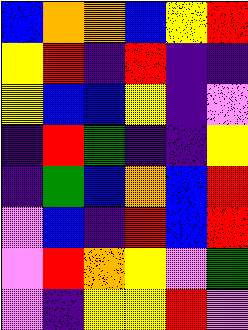[["blue", "orange", "orange", "blue", "yellow", "red"], ["yellow", "red", "indigo", "red", "indigo", "indigo"], ["yellow", "blue", "blue", "yellow", "indigo", "violet"], ["indigo", "red", "green", "indigo", "indigo", "yellow"], ["indigo", "green", "blue", "orange", "blue", "red"], ["violet", "blue", "indigo", "red", "blue", "red"], ["violet", "red", "orange", "yellow", "violet", "green"], ["violet", "indigo", "yellow", "yellow", "red", "violet"]]